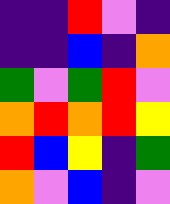[["indigo", "indigo", "red", "violet", "indigo"], ["indigo", "indigo", "blue", "indigo", "orange"], ["green", "violet", "green", "red", "violet"], ["orange", "red", "orange", "red", "yellow"], ["red", "blue", "yellow", "indigo", "green"], ["orange", "violet", "blue", "indigo", "violet"]]